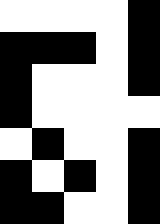[["white", "white", "white", "white", "black"], ["black", "black", "black", "white", "black"], ["black", "white", "white", "white", "black"], ["black", "white", "white", "white", "white"], ["white", "black", "white", "white", "black"], ["black", "white", "black", "white", "black"], ["black", "black", "white", "white", "black"]]